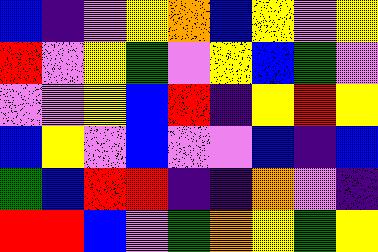[["blue", "indigo", "violet", "yellow", "orange", "blue", "yellow", "violet", "yellow"], ["red", "violet", "yellow", "green", "violet", "yellow", "blue", "green", "violet"], ["violet", "violet", "yellow", "blue", "red", "indigo", "yellow", "red", "yellow"], ["blue", "yellow", "violet", "blue", "violet", "violet", "blue", "indigo", "blue"], ["green", "blue", "red", "red", "indigo", "indigo", "orange", "violet", "indigo"], ["red", "red", "blue", "violet", "green", "orange", "yellow", "green", "yellow"]]